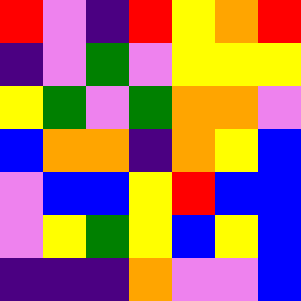[["red", "violet", "indigo", "red", "yellow", "orange", "red"], ["indigo", "violet", "green", "violet", "yellow", "yellow", "yellow"], ["yellow", "green", "violet", "green", "orange", "orange", "violet"], ["blue", "orange", "orange", "indigo", "orange", "yellow", "blue"], ["violet", "blue", "blue", "yellow", "red", "blue", "blue"], ["violet", "yellow", "green", "yellow", "blue", "yellow", "blue"], ["indigo", "indigo", "indigo", "orange", "violet", "violet", "blue"]]